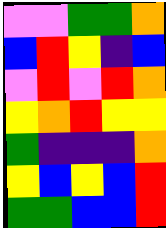[["violet", "violet", "green", "green", "orange"], ["blue", "red", "yellow", "indigo", "blue"], ["violet", "red", "violet", "red", "orange"], ["yellow", "orange", "red", "yellow", "yellow"], ["green", "indigo", "indigo", "indigo", "orange"], ["yellow", "blue", "yellow", "blue", "red"], ["green", "green", "blue", "blue", "red"]]